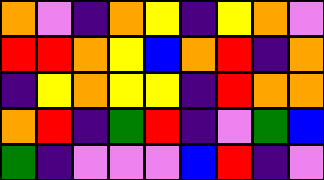[["orange", "violet", "indigo", "orange", "yellow", "indigo", "yellow", "orange", "violet"], ["red", "red", "orange", "yellow", "blue", "orange", "red", "indigo", "orange"], ["indigo", "yellow", "orange", "yellow", "yellow", "indigo", "red", "orange", "orange"], ["orange", "red", "indigo", "green", "red", "indigo", "violet", "green", "blue"], ["green", "indigo", "violet", "violet", "violet", "blue", "red", "indigo", "violet"]]